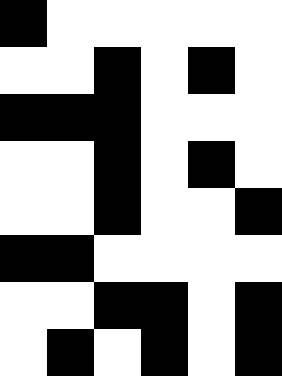[["black", "white", "white", "white", "white", "white"], ["white", "white", "black", "white", "black", "white"], ["black", "black", "black", "white", "white", "white"], ["white", "white", "black", "white", "black", "white"], ["white", "white", "black", "white", "white", "black"], ["black", "black", "white", "white", "white", "white"], ["white", "white", "black", "black", "white", "black"], ["white", "black", "white", "black", "white", "black"]]